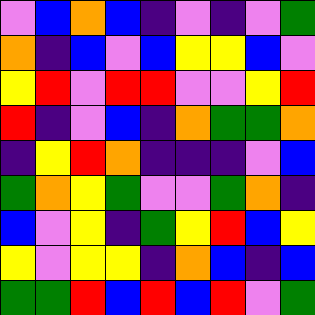[["violet", "blue", "orange", "blue", "indigo", "violet", "indigo", "violet", "green"], ["orange", "indigo", "blue", "violet", "blue", "yellow", "yellow", "blue", "violet"], ["yellow", "red", "violet", "red", "red", "violet", "violet", "yellow", "red"], ["red", "indigo", "violet", "blue", "indigo", "orange", "green", "green", "orange"], ["indigo", "yellow", "red", "orange", "indigo", "indigo", "indigo", "violet", "blue"], ["green", "orange", "yellow", "green", "violet", "violet", "green", "orange", "indigo"], ["blue", "violet", "yellow", "indigo", "green", "yellow", "red", "blue", "yellow"], ["yellow", "violet", "yellow", "yellow", "indigo", "orange", "blue", "indigo", "blue"], ["green", "green", "red", "blue", "red", "blue", "red", "violet", "green"]]